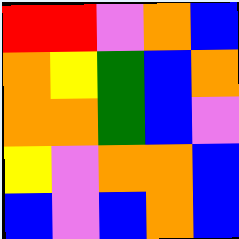[["red", "red", "violet", "orange", "blue"], ["orange", "yellow", "green", "blue", "orange"], ["orange", "orange", "green", "blue", "violet"], ["yellow", "violet", "orange", "orange", "blue"], ["blue", "violet", "blue", "orange", "blue"]]